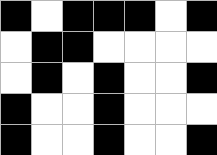[["black", "white", "black", "black", "black", "white", "black"], ["white", "black", "black", "white", "white", "white", "white"], ["white", "black", "white", "black", "white", "white", "black"], ["black", "white", "white", "black", "white", "white", "white"], ["black", "white", "white", "black", "white", "white", "black"]]